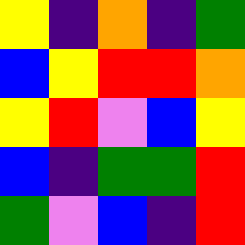[["yellow", "indigo", "orange", "indigo", "green"], ["blue", "yellow", "red", "red", "orange"], ["yellow", "red", "violet", "blue", "yellow"], ["blue", "indigo", "green", "green", "red"], ["green", "violet", "blue", "indigo", "red"]]